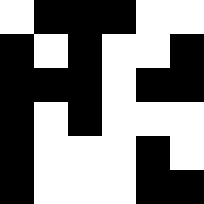[["white", "black", "black", "black", "white", "white"], ["black", "white", "black", "white", "white", "black"], ["black", "black", "black", "white", "black", "black"], ["black", "white", "black", "white", "white", "white"], ["black", "white", "white", "white", "black", "white"], ["black", "white", "white", "white", "black", "black"]]